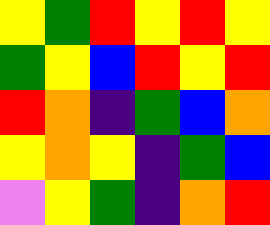[["yellow", "green", "red", "yellow", "red", "yellow"], ["green", "yellow", "blue", "red", "yellow", "red"], ["red", "orange", "indigo", "green", "blue", "orange"], ["yellow", "orange", "yellow", "indigo", "green", "blue"], ["violet", "yellow", "green", "indigo", "orange", "red"]]